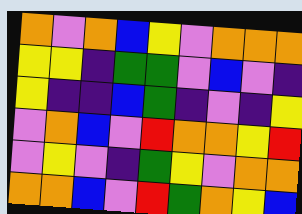[["orange", "violet", "orange", "blue", "yellow", "violet", "orange", "orange", "orange"], ["yellow", "yellow", "indigo", "green", "green", "violet", "blue", "violet", "indigo"], ["yellow", "indigo", "indigo", "blue", "green", "indigo", "violet", "indigo", "yellow"], ["violet", "orange", "blue", "violet", "red", "orange", "orange", "yellow", "red"], ["violet", "yellow", "violet", "indigo", "green", "yellow", "violet", "orange", "orange"], ["orange", "orange", "blue", "violet", "red", "green", "orange", "yellow", "blue"]]